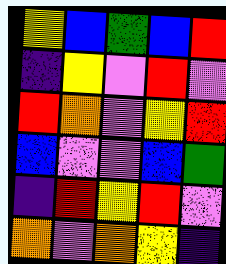[["yellow", "blue", "green", "blue", "red"], ["indigo", "yellow", "violet", "red", "violet"], ["red", "orange", "violet", "yellow", "red"], ["blue", "violet", "violet", "blue", "green"], ["indigo", "red", "yellow", "red", "violet"], ["orange", "violet", "orange", "yellow", "indigo"]]